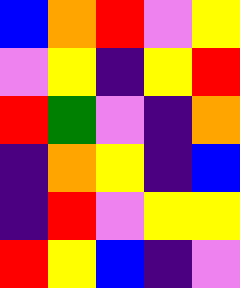[["blue", "orange", "red", "violet", "yellow"], ["violet", "yellow", "indigo", "yellow", "red"], ["red", "green", "violet", "indigo", "orange"], ["indigo", "orange", "yellow", "indigo", "blue"], ["indigo", "red", "violet", "yellow", "yellow"], ["red", "yellow", "blue", "indigo", "violet"]]